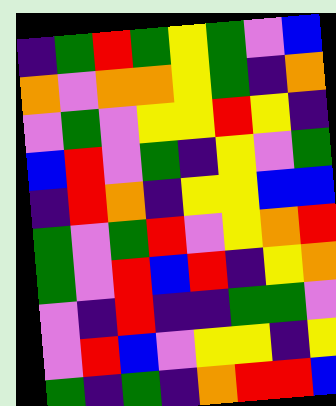[["indigo", "green", "red", "green", "yellow", "green", "violet", "blue"], ["orange", "violet", "orange", "orange", "yellow", "green", "indigo", "orange"], ["violet", "green", "violet", "yellow", "yellow", "red", "yellow", "indigo"], ["blue", "red", "violet", "green", "indigo", "yellow", "violet", "green"], ["indigo", "red", "orange", "indigo", "yellow", "yellow", "blue", "blue"], ["green", "violet", "green", "red", "violet", "yellow", "orange", "red"], ["green", "violet", "red", "blue", "red", "indigo", "yellow", "orange"], ["violet", "indigo", "red", "indigo", "indigo", "green", "green", "violet"], ["violet", "red", "blue", "violet", "yellow", "yellow", "indigo", "yellow"], ["green", "indigo", "green", "indigo", "orange", "red", "red", "blue"]]